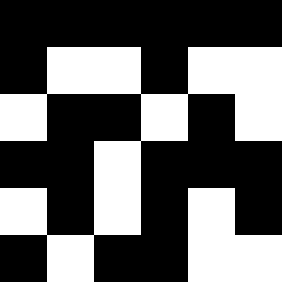[["black", "black", "black", "black", "black", "black"], ["black", "white", "white", "black", "white", "white"], ["white", "black", "black", "white", "black", "white"], ["black", "black", "white", "black", "black", "black"], ["white", "black", "white", "black", "white", "black"], ["black", "white", "black", "black", "white", "white"]]